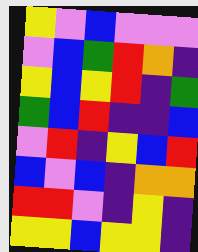[["yellow", "violet", "blue", "violet", "violet", "violet"], ["violet", "blue", "green", "red", "orange", "indigo"], ["yellow", "blue", "yellow", "red", "indigo", "green"], ["green", "blue", "red", "indigo", "indigo", "blue"], ["violet", "red", "indigo", "yellow", "blue", "red"], ["blue", "violet", "blue", "indigo", "orange", "orange"], ["red", "red", "violet", "indigo", "yellow", "indigo"], ["yellow", "yellow", "blue", "yellow", "yellow", "indigo"]]